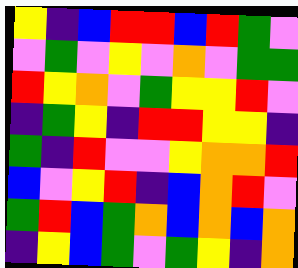[["yellow", "indigo", "blue", "red", "red", "blue", "red", "green", "violet"], ["violet", "green", "violet", "yellow", "violet", "orange", "violet", "green", "green"], ["red", "yellow", "orange", "violet", "green", "yellow", "yellow", "red", "violet"], ["indigo", "green", "yellow", "indigo", "red", "red", "yellow", "yellow", "indigo"], ["green", "indigo", "red", "violet", "violet", "yellow", "orange", "orange", "red"], ["blue", "violet", "yellow", "red", "indigo", "blue", "orange", "red", "violet"], ["green", "red", "blue", "green", "orange", "blue", "orange", "blue", "orange"], ["indigo", "yellow", "blue", "green", "violet", "green", "yellow", "indigo", "orange"]]